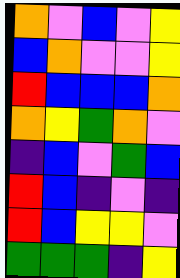[["orange", "violet", "blue", "violet", "yellow"], ["blue", "orange", "violet", "violet", "yellow"], ["red", "blue", "blue", "blue", "orange"], ["orange", "yellow", "green", "orange", "violet"], ["indigo", "blue", "violet", "green", "blue"], ["red", "blue", "indigo", "violet", "indigo"], ["red", "blue", "yellow", "yellow", "violet"], ["green", "green", "green", "indigo", "yellow"]]